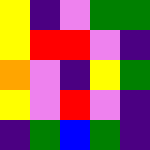[["yellow", "indigo", "violet", "green", "green"], ["yellow", "red", "red", "violet", "indigo"], ["orange", "violet", "indigo", "yellow", "green"], ["yellow", "violet", "red", "violet", "indigo"], ["indigo", "green", "blue", "green", "indigo"]]